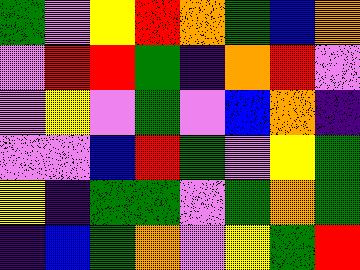[["green", "violet", "yellow", "red", "orange", "green", "blue", "orange"], ["violet", "red", "red", "green", "indigo", "orange", "red", "violet"], ["violet", "yellow", "violet", "green", "violet", "blue", "orange", "indigo"], ["violet", "violet", "blue", "red", "green", "violet", "yellow", "green"], ["yellow", "indigo", "green", "green", "violet", "green", "orange", "green"], ["indigo", "blue", "green", "orange", "violet", "yellow", "green", "red"]]